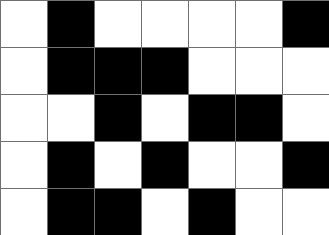[["white", "black", "white", "white", "white", "white", "black"], ["white", "black", "black", "black", "white", "white", "white"], ["white", "white", "black", "white", "black", "black", "white"], ["white", "black", "white", "black", "white", "white", "black"], ["white", "black", "black", "white", "black", "white", "white"]]